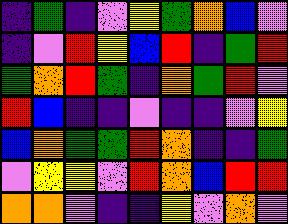[["indigo", "green", "indigo", "violet", "yellow", "green", "orange", "blue", "violet"], ["indigo", "violet", "red", "yellow", "blue", "red", "indigo", "green", "red"], ["green", "orange", "red", "green", "indigo", "orange", "green", "red", "violet"], ["red", "blue", "indigo", "indigo", "violet", "indigo", "indigo", "violet", "yellow"], ["blue", "orange", "green", "green", "red", "orange", "indigo", "indigo", "green"], ["violet", "yellow", "yellow", "violet", "red", "orange", "blue", "red", "red"], ["orange", "orange", "violet", "indigo", "indigo", "yellow", "violet", "orange", "violet"]]